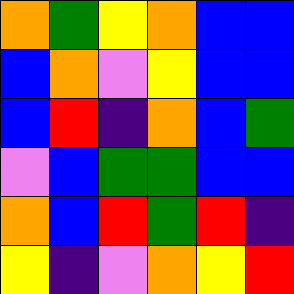[["orange", "green", "yellow", "orange", "blue", "blue"], ["blue", "orange", "violet", "yellow", "blue", "blue"], ["blue", "red", "indigo", "orange", "blue", "green"], ["violet", "blue", "green", "green", "blue", "blue"], ["orange", "blue", "red", "green", "red", "indigo"], ["yellow", "indigo", "violet", "orange", "yellow", "red"]]